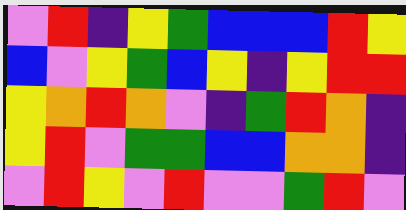[["violet", "red", "indigo", "yellow", "green", "blue", "blue", "blue", "red", "yellow"], ["blue", "violet", "yellow", "green", "blue", "yellow", "indigo", "yellow", "red", "red"], ["yellow", "orange", "red", "orange", "violet", "indigo", "green", "red", "orange", "indigo"], ["yellow", "red", "violet", "green", "green", "blue", "blue", "orange", "orange", "indigo"], ["violet", "red", "yellow", "violet", "red", "violet", "violet", "green", "red", "violet"]]